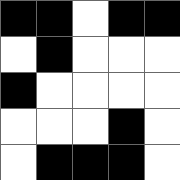[["black", "black", "white", "black", "black"], ["white", "black", "white", "white", "white"], ["black", "white", "white", "white", "white"], ["white", "white", "white", "black", "white"], ["white", "black", "black", "black", "white"]]